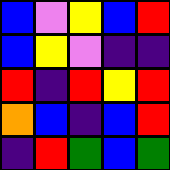[["blue", "violet", "yellow", "blue", "red"], ["blue", "yellow", "violet", "indigo", "indigo"], ["red", "indigo", "red", "yellow", "red"], ["orange", "blue", "indigo", "blue", "red"], ["indigo", "red", "green", "blue", "green"]]